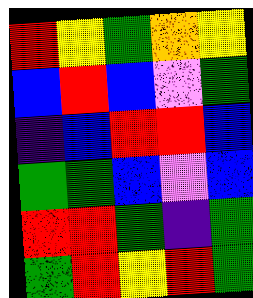[["red", "yellow", "green", "orange", "yellow"], ["blue", "red", "blue", "violet", "green"], ["indigo", "blue", "red", "red", "blue"], ["green", "green", "blue", "violet", "blue"], ["red", "red", "green", "indigo", "green"], ["green", "red", "yellow", "red", "green"]]